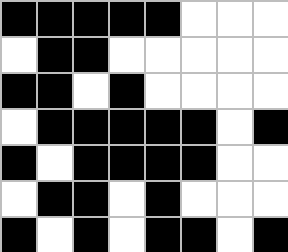[["black", "black", "black", "black", "black", "white", "white", "white"], ["white", "black", "black", "white", "white", "white", "white", "white"], ["black", "black", "white", "black", "white", "white", "white", "white"], ["white", "black", "black", "black", "black", "black", "white", "black"], ["black", "white", "black", "black", "black", "black", "white", "white"], ["white", "black", "black", "white", "black", "white", "white", "white"], ["black", "white", "black", "white", "black", "black", "white", "black"]]